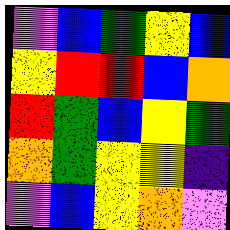[["violet", "blue", "green", "yellow", "blue"], ["yellow", "red", "red", "blue", "orange"], ["red", "green", "blue", "yellow", "green"], ["orange", "green", "yellow", "yellow", "indigo"], ["violet", "blue", "yellow", "orange", "violet"]]